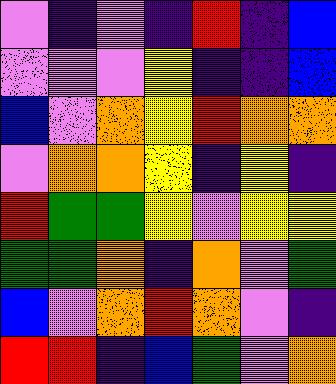[["violet", "indigo", "violet", "indigo", "red", "indigo", "blue"], ["violet", "violet", "violet", "yellow", "indigo", "indigo", "blue"], ["blue", "violet", "orange", "yellow", "red", "orange", "orange"], ["violet", "orange", "orange", "yellow", "indigo", "yellow", "indigo"], ["red", "green", "green", "yellow", "violet", "yellow", "yellow"], ["green", "green", "orange", "indigo", "orange", "violet", "green"], ["blue", "violet", "orange", "red", "orange", "violet", "indigo"], ["red", "red", "indigo", "blue", "green", "violet", "orange"]]